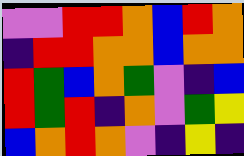[["violet", "violet", "red", "red", "orange", "blue", "red", "orange"], ["indigo", "red", "red", "orange", "orange", "blue", "orange", "orange"], ["red", "green", "blue", "orange", "green", "violet", "indigo", "blue"], ["red", "green", "red", "indigo", "orange", "violet", "green", "yellow"], ["blue", "orange", "red", "orange", "violet", "indigo", "yellow", "indigo"]]